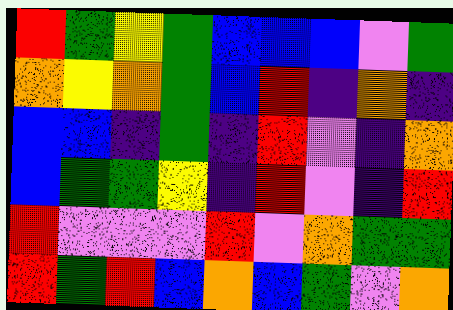[["red", "green", "yellow", "green", "blue", "blue", "blue", "violet", "green"], ["orange", "yellow", "orange", "green", "blue", "red", "indigo", "orange", "indigo"], ["blue", "blue", "indigo", "green", "indigo", "red", "violet", "indigo", "orange"], ["blue", "green", "green", "yellow", "indigo", "red", "violet", "indigo", "red"], ["red", "violet", "violet", "violet", "red", "violet", "orange", "green", "green"], ["red", "green", "red", "blue", "orange", "blue", "green", "violet", "orange"]]